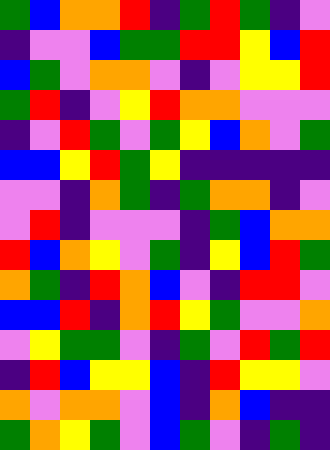[["green", "blue", "orange", "orange", "red", "indigo", "green", "red", "green", "indigo", "violet"], ["indigo", "violet", "violet", "blue", "green", "green", "red", "red", "yellow", "blue", "red"], ["blue", "green", "violet", "orange", "orange", "violet", "indigo", "violet", "yellow", "yellow", "red"], ["green", "red", "indigo", "violet", "yellow", "red", "orange", "orange", "violet", "violet", "violet"], ["indigo", "violet", "red", "green", "violet", "green", "yellow", "blue", "orange", "violet", "green"], ["blue", "blue", "yellow", "red", "green", "yellow", "indigo", "indigo", "indigo", "indigo", "indigo"], ["violet", "violet", "indigo", "orange", "green", "indigo", "green", "orange", "orange", "indigo", "violet"], ["violet", "red", "indigo", "violet", "violet", "violet", "indigo", "green", "blue", "orange", "orange"], ["red", "blue", "orange", "yellow", "violet", "green", "indigo", "yellow", "blue", "red", "green"], ["orange", "green", "indigo", "red", "orange", "blue", "violet", "indigo", "red", "red", "violet"], ["blue", "blue", "red", "indigo", "orange", "red", "yellow", "green", "violet", "violet", "orange"], ["violet", "yellow", "green", "green", "violet", "indigo", "green", "violet", "red", "green", "red"], ["indigo", "red", "blue", "yellow", "yellow", "blue", "indigo", "red", "yellow", "yellow", "violet"], ["orange", "violet", "orange", "orange", "violet", "blue", "indigo", "orange", "blue", "indigo", "indigo"], ["green", "orange", "yellow", "green", "violet", "blue", "green", "violet", "indigo", "green", "indigo"]]